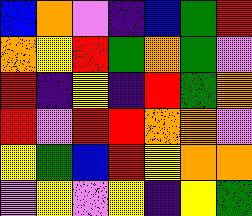[["blue", "orange", "violet", "indigo", "blue", "green", "red"], ["orange", "yellow", "red", "green", "orange", "green", "violet"], ["red", "indigo", "yellow", "indigo", "red", "green", "orange"], ["red", "violet", "red", "red", "orange", "orange", "violet"], ["yellow", "green", "blue", "red", "yellow", "orange", "orange"], ["violet", "yellow", "violet", "yellow", "indigo", "yellow", "green"]]